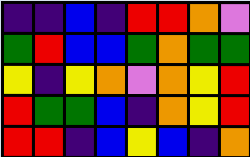[["indigo", "indigo", "blue", "indigo", "red", "red", "orange", "violet"], ["green", "red", "blue", "blue", "green", "orange", "green", "green"], ["yellow", "indigo", "yellow", "orange", "violet", "orange", "yellow", "red"], ["red", "green", "green", "blue", "indigo", "orange", "yellow", "red"], ["red", "red", "indigo", "blue", "yellow", "blue", "indigo", "orange"]]